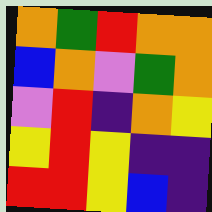[["orange", "green", "red", "orange", "orange"], ["blue", "orange", "violet", "green", "orange"], ["violet", "red", "indigo", "orange", "yellow"], ["yellow", "red", "yellow", "indigo", "indigo"], ["red", "red", "yellow", "blue", "indigo"]]